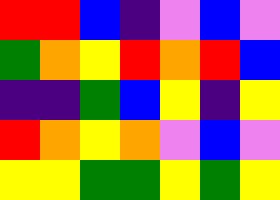[["red", "red", "blue", "indigo", "violet", "blue", "violet"], ["green", "orange", "yellow", "red", "orange", "red", "blue"], ["indigo", "indigo", "green", "blue", "yellow", "indigo", "yellow"], ["red", "orange", "yellow", "orange", "violet", "blue", "violet"], ["yellow", "yellow", "green", "green", "yellow", "green", "yellow"]]